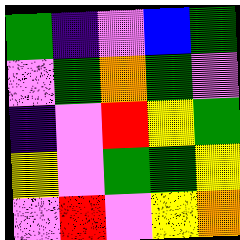[["green", "indigo", "violet", "blue", "green"], ["violet", "green", "orange", "green", "violet"], ["indigo", "violet", "red", "yellow", "green"], ["yellow", "violet", "green", "green", "yellow"], ["violet", "red", "violet", "yellow", "orange"]]